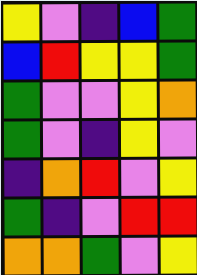[["yellow", "violet", "indigo", "blue", "green"], ["blue", "red", "yellow", "yellow", "green"], ["green", "violet", "violet", "yellow", "orange"], ["green", "violet", "indigo", "yellow", "violet"], ["indigo", "orange", "red", "violet", "yellow"], ["green", "indigo", "violet", "red", "red"], ["orange", "orange", "green", "violet", "yellow"]]